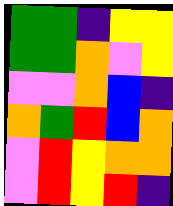[["green", "green", "indigo", "yellow", "yellow"], ["green", "green", "orange", "violet", "yellow"], ["violet", "violet", "orange", "blue", "indigo"], ["orange", "green", "red", "blue", "orange"], ["violet", "red", "yellow", "orange", "orange"], ["violet", "red", "yellow", "red", "indigo"]]